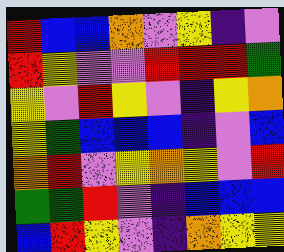[["red", "blue", "blue", "orange", "violet", "yellow", "indigo", "violet"], ["red", "yellow", "violet", "violet", "red", "red", "red", "green"], ["yellow", "violet", "red", "yellow", "violet", "indigo", "yellow", "orange"], ["yellow", "green", "blue", "blue", "blue", "indigo", "violet", "blue"], ["orange", "red", "violet", "yellow", "orange", "yellow", "violet", "red"], ["green", "green", "red", "violet", "indigo", "blue", "blue", "blue"], ["blue", "red", "yellow", "violet", "indigo", "orange", "yellow", "yellow"]]